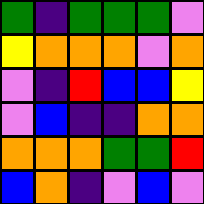[["green", "indigo", "green", "green", "green", "violet"], ["yellow", "orange", "orange", "orange", "violet", "orange"], ["violet", "indigo", "red", "blue", "blue", "yellow"], ["violet", "blue", "indigo", "indigo", "orange", "orange"], ["orange", "orange", "orange", "green", "green", "red"], ["blue", "orange", "indigo", "violet", "blue", "violet"]]